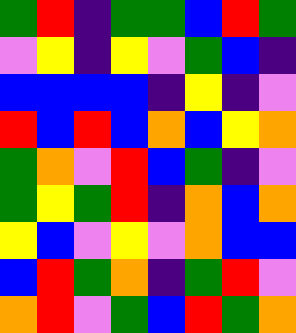[["green", "red", "indigo", "green", "green", "blue", "red", "green"], ["violet", "yellow", "indigo", "yellow", "violet", "green", "blue", "indigo"], ["blue", "blue", "blue", "blue", "indigo", "yellow", "indigo", "violet"], ["red", "blue", "red", "blue", "orange", "blue", "yellow", "orange"], ["green", "orange", "violet", "red", "blue", "green", "indigo", "violet"], ["green", "yellow", "green", "red", "indigo", "orange", "blue", "orange"], ["yellow", "blue", "violet", "yellow", "violet", "orange", "blue", "blue"], ["blue", "red", "green", "orange", "indigo", "green", "red", "violet"], ["orange", "red", "violet", "green", "blue", "red", "green", "orange"]]